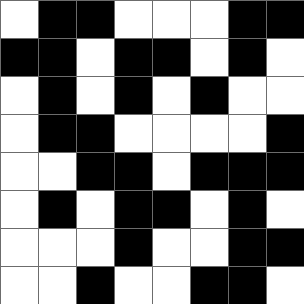[["white", "black", "black", "white", "white", "white", "black", "black"], ["black", "black", "white", "black", "black", "white", "black", "white"], ["white", "black", "white", "black", "white", "black", "white", "white"], ["white", "black", "black", "white", "white", "white", "white", "black"], ["white", "white", "black", "black", "white", "black", "black", "black"], ["white", "black", "white", "black", "black", "white", "black", "white"], ["white", "white", "white", "black", "white", "white", "black", "black"], ["white", "white", "black", "white", "white", "black", "black", "white"]]